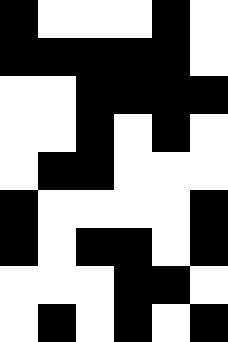[["black", "white", "white", "white", "black", "white"], ["black", "black", "black", "black", "black", "white"], ["white", "white", "black", "black", "black", "black"], ["white", "white", "black", "white", "black", "white"], ["white", "black", "black", "white", "white", "white"], ["black", "white", "white", "white", "white", "black"], ["black", "white", "black", "black", "white", "black"], ["white", "white", "white", "black", "black", "white"], ["white", "black", "white", "black", "white", "black"]]